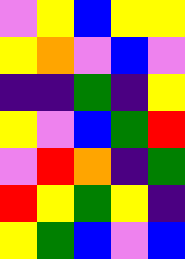[["violet", "yellow", "blue", "yellow", "yellow"], ["yellow", "orange", "violet", "blue", "violet"], ["indigo", "indigo", "green", "indigo", "yellow"], ["yellow", "violet", "blue", "green", "red"], ["violet", "red", "orange", "indigo", "green"], ["red", "yellow", "green", "yellow", "indigo"], ["yellow", "green", "blue", "violet", "blue"]]